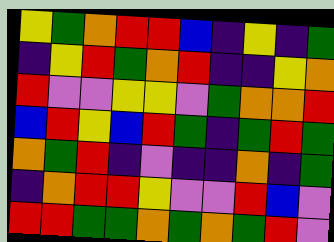[["yellow", "green", "orange", "red", "red", "blue", "indigo", "yellow", "indigo", "green"], ["indigo", "yellow", "red", "green", "orange", "red", "indigo", "indigo", "yellow", "orange"], ["red", "violet", "violet", "yellow", "yellow", "violet", "green", "orange", "orange", "red"], ["blue", "red", "yellow", "blue", "red", "green", "indigo", "green", "red", "green"], ["orange", "green", "red", "indigo", "violet", "indigo", "indigo", "orange", "indigo", "green"], ["indigo", "orange", "red", "red", "yellow", "violet", "violet", "red", "blue", "violet"], ["red", "red", "green", "green", "orange", "green", "orange", "green", "red", "violet"]]